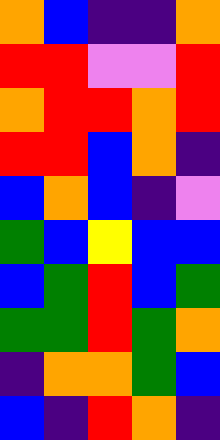[["orange", "blue", "indigo", "indigo", "orange"], ["red", "red", "violet", "violet", "red"], ["orange", "red", "red", "orange", "red"], ["red", "red", "blue", "orange", "indigo"], ["blue", "orange", "blue", "indigo", "violet"], ["green", "blue", "yellow", "blue", "blue"], ["blue", "green", "red", "blue", "green"], ["green", "green", "red", "green", "orange"], ["indigo", "orange", "orange", "green", "blue"], ["blue", "indigo", "red", "orange", "indigo"]]